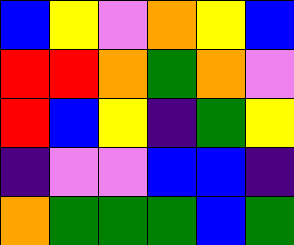[["blue", "yellow", "violet", "orange", "yellow", "blue"], ["red", "red", "orange", "green", "orange", "violet"], ["red", "blue", "yellow", "indigo", "green", "yellow"], ["indigo", "violet", "violet", "blue", "blue", "indigo"], ["orange", "green", "green", "green", "blue", "green"]]